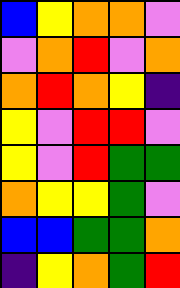[["blue", "yellow", "orange", "orange", "violet"], ["violet", "orange", "red", "violet", "orange"], ["orange", "red", "orange", "yellow", "indigo"], ["yellow", "violet", "red", "red", "violet"], ["yellow", "violet", "red", "green", "green"], ["orange", "yellow", "yellow", "green", "violet"], ["blue", "blue", "green", "green", "orange"], ["indigo", "yellow", "orange", "green", "red"]]